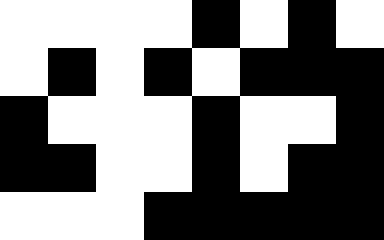[["white", "white", "white", "white", "black", "white", "black", "white"], ["white", "black", "white", "black", "white", "black", "black", "black"], ["black", "white", "white", "white", "black", "white", "white", "black"], ["black", "black", "white", "white", "black", "white", "black", "black"], ["white", "white", "white", "black", "black", "black", "black", "black"]]